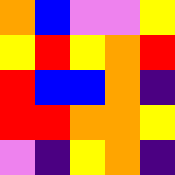[["orange", "blue", "violet", "violet", "yellow"], ["yellow", "red", "yellow", "orange", "red"], ["red", "blue", "blue", "orange", "indigo"], ["red", "red", "orange", "orange", "yellow"], ["violet", "indigo", "yellow", "orange", "indigo"]]